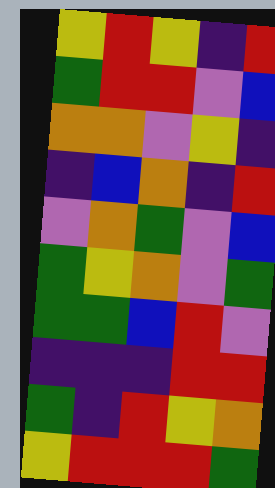[["yellow", "red", "yellow", "indigo", "red"], ["green", "red", "red", "violet", "blue"], ["orange", "orange", "violet", "yellow", "indigo"], ["indigo", "blue", "orange", "indigo", "red"], ["violet", "orange", "green", "violet", "blue"], ["green", "yellow", "orange", "violet", "green"], ["green", "green", "blue", "red", "violet"], ["indigo", "indigo", "indigo", "red", "red"], ["green", "indigo", "red", "yellow", "orange"], ["yellow", "red", "red", "red", "green"]]